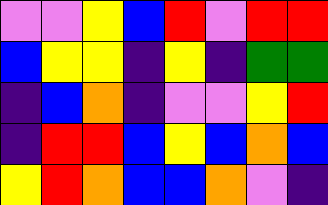[["violet", "violet", "yellow", "blue", "red", "violet", "red", "red"], ["blue", "yellow", "yellow", "indigo", "yellow", "indigo", "green", "green"], ["indigo", "blue", "orange", "indigo", "violet", "violet", "yellow", "red"], ["indigo", "red", "red", "blue", "yellow", "blue", "orange", "blue"], ["yellow", "red", "orange", "blue", "blue", "orange", "violet", "indigo"]]